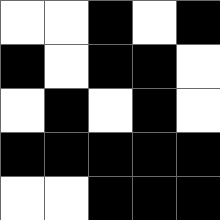[["white", "white", "black", "white", "black"], ["black", "white", "black", "black", "white"], ["white", "black", "white", "black", "white"], ["black", "black", "black", "black", "black"], ["white", "white", "black", "black", "black"]]